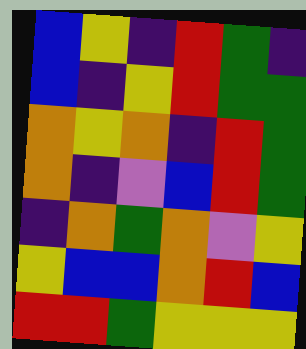[["blue", "yellow", "indigo", "red", "green", "indigo"], ["blue", "indigo", "yellow", "red", "green", "green"], ["orange", "yellow", "orange", "indigo", "red", "green"], ["orange", "indigo", "violet", "blue", "red", "green"], ["indigo", "orange", "green", "orange", "violet", "yellow"], ["yellow", "blue", "blue", "orange", "red", "blue"], ["red", "red", "green", "yellow", "yellow", "yellow"]]